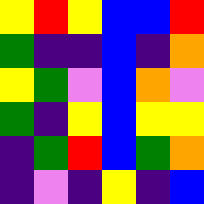[["yellow", "red", "yellow", "blue", "blue", "red"], ["green", "indigo", "indigo", "blue", "indigo", "orange"], ["yellow", "green", "violet", "blue", "orange", "violet"], ["green", "indigo", "yellow", "blue", "yellow", "yellow"], ["indigo", "green", "red", "blue", "green", "orange"], ["indigo", "violet", "indigo", "yellow", "indigo", "blue"]]